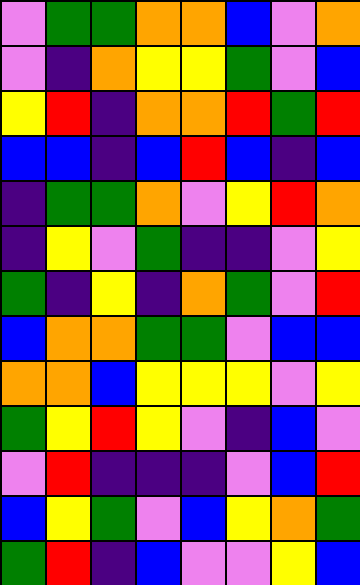[["violet", "green", "green", "orange", "orange", "blue", "violet", "orange"], ["violet", "indigo", "orange", "yellow", "yellow", "green", "violet", "blue"], ["yellow", "red", "indigo", "orange", "orange", "red", "green", "red"], ["blue", "blue", "indigo", "blue", "red", "blue", "indigo", "blue"], ["indigo", "green", "green", "orange", "violet", "yellow", "red", "orange"], ["indigo", "yellow", "violet", "green", "indigo", "indigo", "violet", "yellow"], ["green", "indigo", "yellow", "indigo", "orange", "green", "violet", "red"], ["blue", "orange", "orange", "green", "green", "violet", "blue", "blue"], ["orange", "orange", "blue", "yellow", "yellow", "yellow", "violet", "yellow"], ["green", "yellow", "red", "yellow", "violet", "indigo", "blue", "violet"], ["violet", "red", "indigo", "indigo", "indigo", "violet", "blue", "red"], ["blue", "yellow", "green", "violet", "blue", "yellow", "orange", "green"], ["green", "red", "indigo", "blue", "violet", "violet", "yellow", "blue"]]